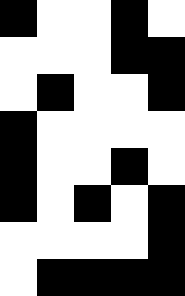[["black", "white", "white", "black", "white"], ["white", "white", "white", "black", "black"], ["white", "black", "white", "white", "black"], ["black", "white", "white", "white", "white"], ["black", "white", "white", "black", "white"], ["black", "white", "black", "white", "black"], ["white", "white", "white", "white", "black"], ["white", "black", "black", "black", "black"]]